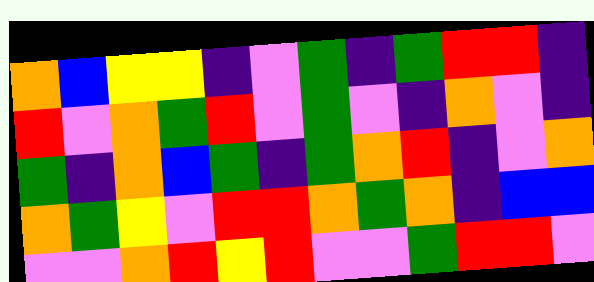[["orange", "blue", "yellow", "yellow", "indigo", "violet", "green", "indigo", "green", "red", "red", "indigo"], ["red", "violet", "orange", "green", "red", "violet", "green", "violet", "indigo", "orange", "violet", "indigo"], ["green", "indigo", "orange", "blue", "green", "indigo", "green", "orange", "red", "indigo", "violet", "orange"], ["orange", "green", "yellow", "violet", "red", "red", "orange", "green", "orange", "indigo", "blue", "blue"], ["violet", "violet", "orange", "red", "yellow", "red", "violet", "violet", "green", "red", "red", "violet"]]